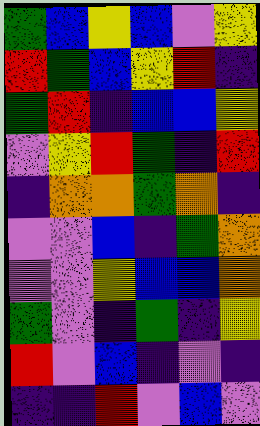[["green", "blue", "yellow", "blue", "violet", "yellow"], ["red", "green", "blue", "yellow", "red", "indigo"], ["green", "red", "indigo", "blue", "blue", "yellow"], ["violet", "yellow", "red", "green", "indigo", "red"], ["indigo", "orange", "orange", "green", "orange", "indigo"], ["violet", "violet", "blue", "indigo", "green", "orange"], ["violet", "violet", "yellow", "blue", "blue", "orange"], ["green", "violet", "indigo", "green", "indigo", "yellow"], ["red", "violet", "blue", "indigo", "violet", "indigo"], ["indigo", "indigo", "red", "violet", "blue", "violet"]]